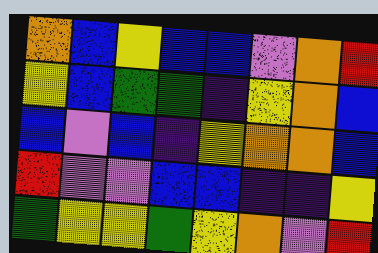[["orange", "blue", "yellow", "blue", "blue", "violet", "orange", "red"], ["yellow", "blue", "green", "green", "indigo", "yellow", "orange", "blue"], ["blue", "violet", "blue", "indigo", "yellow", "orange", "orange", "blue"], ["red", "violet", "violet", "blue", "blue", "indigo", "indigo", "yellow"], ["green", "yellow", "yellow", "green", "yellow", "orange", "violet", "red"]]